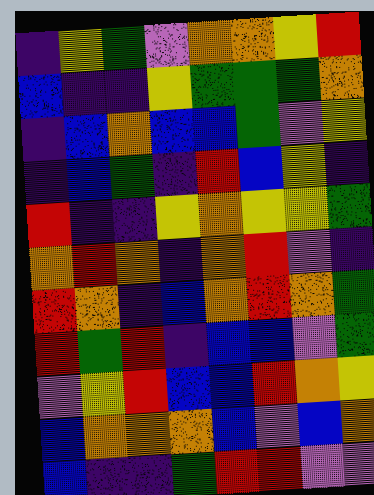[["indigo", "yellow", "green", "violet", "orange", "orange", "yellow", "red"], ["blue", "indigo", "indigo", "yellow", "green", "green", "green", "orange"], ["indigo", "blue", "orange", "blue", "blue", "green", "violet", "yellow"], ["indigo", "blue", "green", "indigo", "red", "blue", "yellow", "indigo"], ["red", "indigo", "indigo", "yellow", "orange", "yellow", "yellow", "green"], ["orange", "red", "orange", "indigo", "orange", "red", "violet", "indigo"], ["red", "orange", "indigo", "blue", "orange", "red", "orange", "green"], ["red", "green", "red", "indigo", "blue", "blue", "violet", "green"], ["violet", "yellow", "red", "blue", "blue", "red", "orange", "yellow"], ["blue", "orange", "orange", "orange", "blue", "violet", "blue", "orange"], ["blue", "indigo", "indigo", "green", "red", "red", "violet", "violet"]]